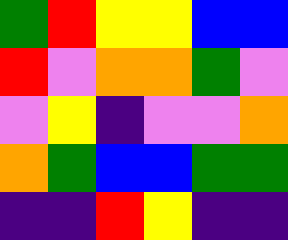[["green", "red", "yellow", "yellow", "blue", "blue"], ["red", "violet", "orange", "orange", "green", "violet"], ["violet", "yellow", "indigo", "violet", "violet", "orange"], ["orange", "green", "blue", "blue", "green", "green"], ["indigo", "indigo", "red", "yellow", "indigo", "indigo"]]